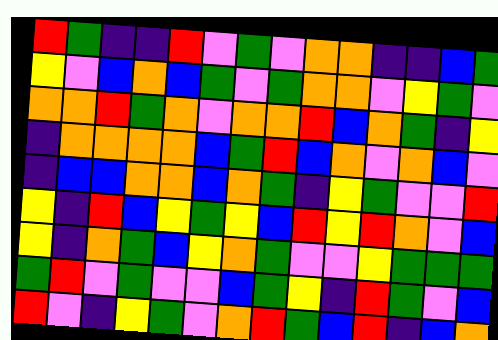[["red", "green", "indigo", "indigo", "red", "violet", "green", "violet", "orange", "orange", "indigo", "indigo", "blue", "green"], ["yellow", "violet", "blue", "orange", "blue", "green", "violet", "green", "orange", "orange", "violet", "yellow", "green", "violet"], ["orange", "orange", "red", "green", "orange", "violet", "orange", "orange", "red", "blue", "orange", "green", "indigo", "yellow"], ["indigo", "orange", "orange", "orange", "orange", "blue", "green", "red", "blue", "orange", "violet", "orange", "blue", "violet"], ["indigo", "blue", "blue", "orange", "orange", "blue", "orange", "green", "indigo", "yellow", "green", "violet", "violet", "red"], ["yellow", "indigo", "red", "blue", "yellow", "green", "yellow", "blue", "red", "yellow", "red", "orange", "violet", "blue"], ["yellow", "indigo", "orange", "green", "blue", "yellow", "orange", "green", "violet", "violet", "yellow", "green", "green", "green"], ["green", "red", "violet", "green", "violet", "violet", "blue", "green", "yellow", "indigo", "red", "green", "violet", "blue"], ["red", "violet", "indigo", "yellow", "green", "violet", "orange", "red", "green", "blue", "red", "indigo", "blue", "orange"]]